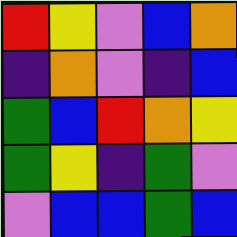[["red", "yellow", "violet", "blue", "orange"], ["indigo", "orange", "violet", "indigo", "blue"], ["green", "blue", "red", "orange", "yellow"], ["green", "yellow", "indigo", "green", "violet"], ["violet", "blue", "blue", "green", "blue"]]